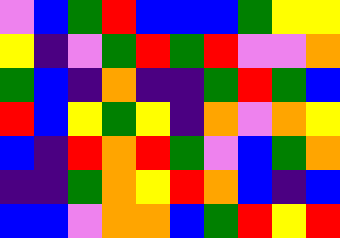[["violet", "blue", "green", "red", "blue", "blue", "blue", "green", "yellow", "yellow"], ["yellow", "indigo", "violet", "green", "red", "green", "red", "violet", "violet", "orange"], ["green", "blue", "indigo", "orange", "indigo", "indigo", "green", "red", "green", "blue"], ["red", "blue", "yellow", "green", "yellow", "indigo", "orange", "violet", "orange", "yellow"], ["blue", "indigo", "red", "orange", "red", "green", "violet", "blue", "green", "orange"], ["indigo", "indigo", "green", "orange", "yellow", "red", "orange", "blue", "indigo", "blue"], ["blue", "blue", "violet", "orange", "orange", "blue", "green", "red", "yellow", "red"]]